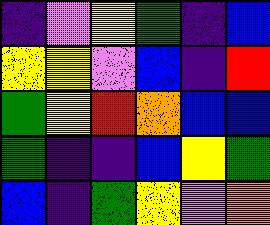[["indigo", "violet", "yellow", "green", "indigo", "blue"], ["yellow", "yellow", "violet", "blue", "indigo", "red"], ["green", "yellow", "red", "orange", "blue", "blue"], ["green", "indigo", "indigo", "blue", "yellow", "green"], ["blue", "indigo", "green", "yellow", "violet", "orange"]]